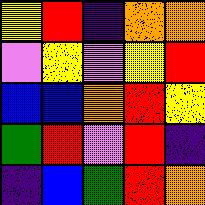[["yellow", "red", "indigo", "orange", "orange"], ["violet", "yellow", "violet", "yellow", "red"], ["blue", "blue", "orange", "red", "yellow"], ["green", "red", "violet", "red", "indigo"], ["indigo", "blue", "green", "red", "orange"]]